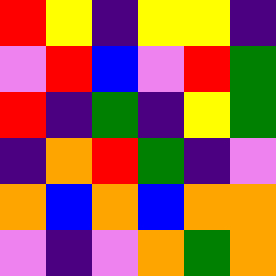[["red", "yellow", "indigo", "yellow", "yellow", "indigo"], ["violet", "red", "blue", "violet", "red", "green"], ["red", "indigo", "green", "indigo", "yellow", "green"], ["indigo", "orange", "red", "green", "indigo", "violet"], ["orange", "blue", "orange", "blue", "orange", "orange"], ["violet", "indigo", "violet", "orange", "green", "orange"]]